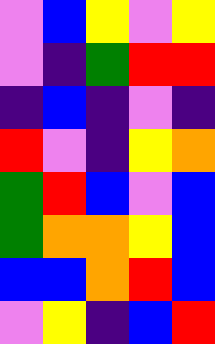[["violet", "blue", "yellow", "violet", "yellow"], ["violet", "indigo", "green", "red", "red"], ["indigo", "blue", "indigo", "violet", "indigo"], ["red", "violet", "indigo", "yellow", "orange"], ["green", "red", "blue", "violet", "blue"], ["green", "orange", "orange", "yellow", "blue"], ["blue", "blue", "orange", "red", "blue"], ["violet", "yellow", "indigo", "blue", "red"]]